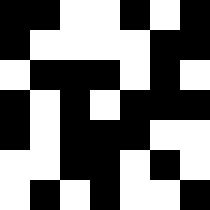[["black", "black", "white", "white", "black", "white", "black"], ["black", "white", "white", "white", "white", "black", "black"], ["white", "black", "black", "black", "white", "black", "white"], ["black", "white", "black", "white", "black", "black", "black"], ["black", "white", "black", "black", "black", "white", "white"], ["white", "white", "black", "black", "white", "black", "white"], ["white", "black", "white", "black", "white", "white", "black"]]